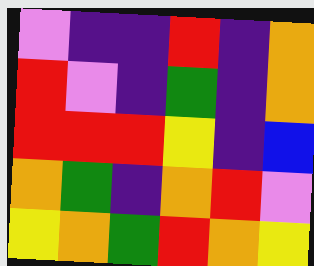[["violet", "indigo", "indigo", "red", "indigo", "orange"], ["red", "violet", "indigo", "green", "indigo", "orange"], ["red", "red", "red", "yellow", "indigo", "blue"], ["orange", "green", "indigo", "orange", "red", "violet"], ["yellow", "orange", "green", "red", "orange", "yellow"]]